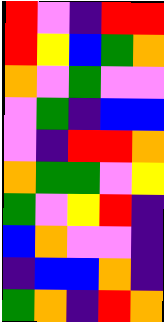[["red", "violet", "indigo", "red", "red"], ["red", "yellow", "blue", "green", "orange"], ["orange", "violet", "green", "violet", "violet"], ["violet", "green", "indigo", "blue", "blue"], ["violet", "indigo", "red", "red", "orange"], ["orange", "green", "green", "violet", "yellow"], ["green", "violet", "yellow", "red", "indigo"], ["blue", "orange", "violet", "violet", "indigo"], ["indigo", "blue", "blue", "orange", "indigo"], ["green", "orange", "indigo", "red", "orange"]]